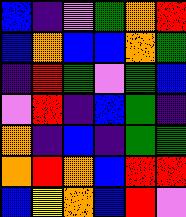[["blue", "indigo", "violet", "green", "orange", "red"], ["blue", "orange", "blue", "blue", "orange", "green"], ["indigo", "red", "green", "violet", "green", "blue"], ["violet", "red", "indigo", "blue", "green", "indigo"], ["orange", "indigo", "blue", "indigo", "green", "green"], ["orange", "red", "orange", "blue", "red", "red"], ["blue", "yellow", "orange", "blue", "red", "violet"]]